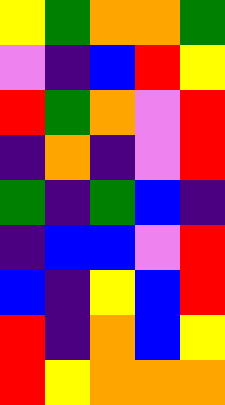[["yellow", "green", "orange", "orange", "green"], ["violet", "indigo", "blue", "red", "yellow"], ["red", "green", "orange", "violet", "red"], ["indigo", "orange", "indigo", "violet", "red"], ["green", "indigo", "green", "blue", "indigo"], ["indigo", "blue", "blue", "violet", "red"], ["blue", "indigo", "yellow", "blue", "red"], ["red", "indigo", "orange", "blue", "yellow"], ["red", "yellow", "orange", "orange", "orange"]]